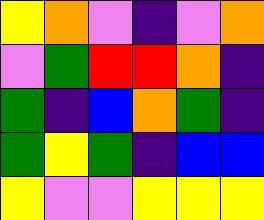[["yellow", "orange", "violet", "indigo", "violet", "orange"], ["violet", "green", "red", "red", "orange", "indigo"], ["green", "indigo", "blue", "orange", "green", "indigo"], ["green", "yellow", "green", "indigo", "blue", "blue"], ["yellow", "violet", "violet", "yellow", "yellow", "yellow"]]